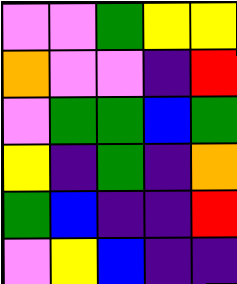[["violet", "violet", "green", "yellow", "yellow"], ["orange", "violet", "violet", "indigo", "red"], ["violet", "green", "green", "blue", "green"], ["yellow", "indigo", "green", "indigo", "orange"], ["green", "blue", "indigo", "indigo", "red"], ["violet", "yellow", "blue", "indigo", "indigo"]]